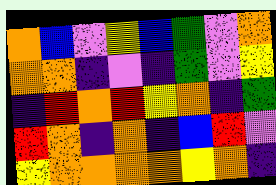[["orange", "blue", "violet", "yellow", "blue", "green", "violet", "orange"], ["orange", "orange", "indigo", "violet", "indigo", "green", "violet", "yellow"], ["indigo", "red", "orange", "red", "yellow", "orange", "indigo", "green"], ["red", "orange", "indigo", "orange", "indigo", "blue", "red", "violet"], ["yellow", "orange", "orange", "orange", "orange", "yellow", "orange", "indigo"]]